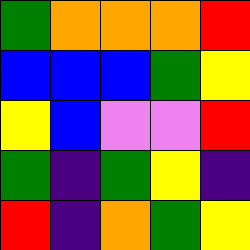[["green", "orange", "orange", "orange", "red"], ["blue", "blue", "blue", "green", "yellow"], ["yellow", "blue", "violet", "violet", "red"], ["green", "indigo", "green", "yellow", "indigo"], ["red", "indigo", "orange", "green", "yellow"]]